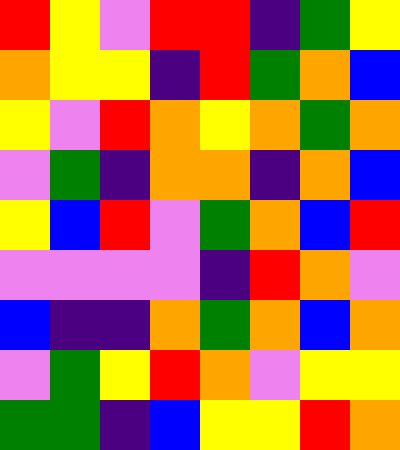[["red", "yellow", "violet", "red", "red", "indigo", "green", "yellow"], ["orange", "yellow", "yellow", "indigo", "red", "green", "orange", "blue"], ["yellow", "violet", "red", "orange", "yellow", "orange", "green", "orange"], ["violet", "green", "indigo", "orange", "orange", "indigo", "orange", "blue"], ["yellow", "blue", "red", "violet", "green", "orange", "blue", "red"], ["violet", "violet", "violet", "violet", "indigo", "red", "orange", "violet"], ["blue", "indigo", "indigo", "orange", "green", "orange", "blue", "orange"], ["violet", "green", "yellow", "red", "orange", "violet", "yellow", "yellow"], ["green", "green", "indigo", "blue", "yellow", "yellow", "red", "orange"]]